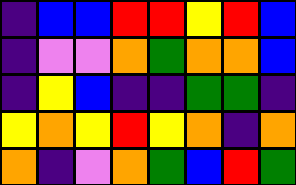[["indigo", "blue", "blue", "red", "red", "yellow", "red", "blue"], ["indigo", "violet", "violet", "orange", "green", "orange", "orange", "blue"], ["indigo", "yellow", "blue", "indigo", "indigo", "green", "green", "indigo"], ["yellow", "orange", "yellow", "red", "yellow", "orange", "indigo", "orange"], ["orange", "indigo", "violet", "orange", "green", "blue", "red", "green"]]